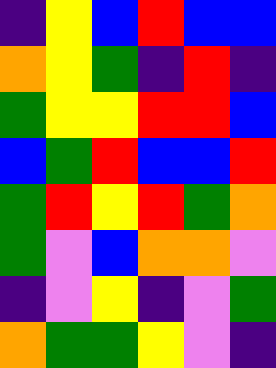[["indigo", "yellow", "blue", "red", "blue", "blue"], ["orange", "yellow", "green", "indigo", "red", "indigo"], ["green", "yellow", "yellow", "red", "red", "blue"], ["blue", "green", "red", "blue", "blue", "red"], ["green", "red", "yellow", "red", "green", "orange"], ["green", "violet", "blue", "orange", "orange", "violet"], ["indigo", "violet", "yellow", "indigo", "violet", "green"], ["orange", "green", "green", "yellow", "violet", "indigo"]]